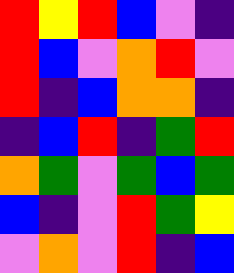[["red", "yellow", "red", "blue", "violet", "indigo"], ["red", "blue", "violet", "orange", "red", "violet"], ["red", "indigo", "blue", "orange", "orange", "indigo"], ["indigo", "blue", "red", "indigo", "green", "red"], ["orange", "green", "violet", "green", "blue", "green"], ["blue", "indigo", "violet", "red", "green", "yellow"], ["violet", "orange", "violet", "red", "indigo", "blue"]]